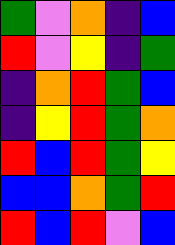[["green", "violet", "orange", "indigo", "blue"], ["red", "violet", "yellow", "indigo", "green"], ["indigo", "orange", "red", "green", "blue"], ["indigo", "yellow", "red", "green", "orange"], ["red", "blue", "red", "green", "yellow"], ["blue", "blue", "orange", "green", "red"], ["red", "blue", "red", "violet", "blue"]]